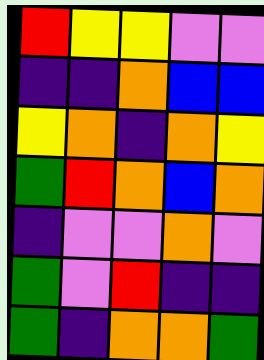[["red", "yellow", "yellow", "violet", "violet"], ["indigo", "indigo", "orange", "blue", "blue"], ["yellow", "orange", "indigo", "orange", "yellow"], ["green", "red", "orange", "blue", "orange"], ["indigo", "violet", "violet", "orange", "violet"], ["green", "violet", "red", "indigo", "indigo"], ["green", "indigo", "orange", "orange", "green"]]